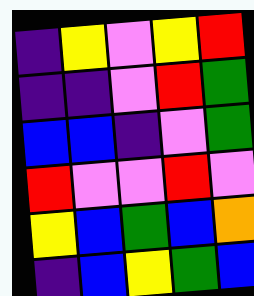[["indigo", "yellow", "violet", "yellow", "red"], ["indigo", "indigo", "violet", "red", "green"], ["blue", "blue", "indigo", "violet", "green"], ["red", "violet", "violet", "red", "violet"], ["yellow", "blue", "green", "blue", "orange"], ["indigo", "blue", "yellow", "green", "blue"]]